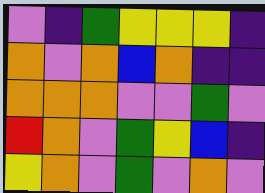[["violet", "indigo", "green", "yellow", "yellow", "yellow", "indigo"], ["orange", "violet", "orange", "blue", "orange", "indigo", "indigo"], ["orange", "orange", "orange", "violet", "violet", "green", "violet"], ["red", "orange", "violet", "green", "yellow", "blue", "indigo"], ["yellow", "orange", "violet", "green", "violet", "orange", "violet"]]